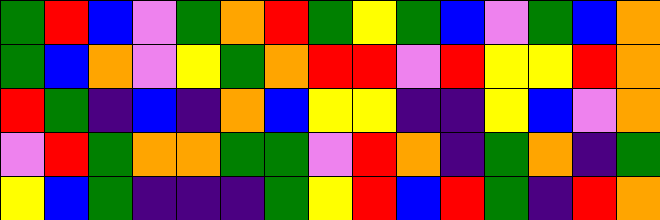[["green", "red", "blue", "violet", "green", "orange", "red", "green", "yellow", "green", "blue", "violet", "green", "blue", "orange"], ["green", "blue", "orange", "violet", "yellow", "green", "orange", "red", "red", "violet", "red", "yellow", "yellow", "red", "orange"], ["red", "green", "indigo", "blue", "indigo", "orange", "blue", "yellow", "yellow", "indigo", "indigo", "yellow", "blue", "violet", "orange"], ["violet", "red", "green", "orange", "orange", "green", "green", "violet", "red", "orange", "indigo", "green", "orange", "indigo", "green"], ["yellow", "blue", "green", "indigo", "indigo", "indigo", "green", "yellow", "red", "blue", "red", "green", "indigo", "red", "orange"]]